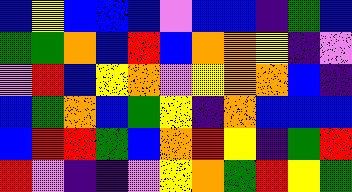[["blue", "yellow", "blue", "blue", "blue", "violet", "blue", "blue", "indigo", "green", "blue"], ["green", "green", "orange", "blue", "red", "blue", "orange", "orange", "yellow", "indigo", "violet"], ["violet", "red", "blue", "yellow", "orange", "violet", "yellow", "orange", "orange", "blue", "indigo"], ["blue", "green", "orange", "blue", "green", "yellow", "indigo", "orange", "blue", "blue", "blue"], ["blue", "red", "red", "green", "blue", "orange", "red", "yellow", "indigo", "green", "red"], ["red", "violet", "indigo", "indigo", "violet", "yellow", "orange", "green", "red", "yellow", "green"]]